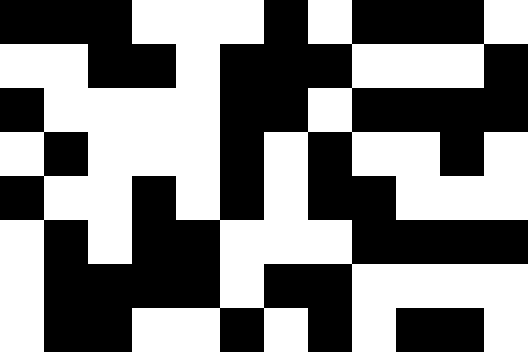[["black", "black", "black", "white", "white", "white", "black", "white", "black", "black", "black", "white"], ["white", "white", "black", "black", "white", "black", "black", "black", "white", "white", "white", "black"], ["black", "white", "white", "white", "white", "black", "black", "white", "black", "black", "black", "black"], ["white", "black", "white", "white", "white", "black", "white", "black", "white", "white", "black", "white"], ["black", "white", "white", "black", "white", "black", "white", "black", "black", "white", "white", "white"], ["white", "black", "white", "black", "black", "white", "white", "white", "black", "black", "black", "black"], ["white", "black", "black", "black", "black", "white", "black", "black", "white", "white", "white", "white"], ["white", "black", "black", "white", "white", "black", "white", "black", "white", "black", "black", "white"]]